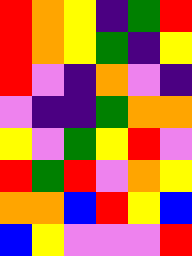[["red", "orange", "yellow", "indigo", "green", "red"], ["red", "orange", "yellow", "green", "indigo", "yellow"], ["red", "violet", "indigo", "orange", "violet", "indigo"], ["violet", "indigo", "indigo", "green", "orange", "orange"], ["yellow", "violet", "green", "yellow", "red", "violet"], ["red", "green", "red", "violet", "orange", "yellow"], ["orange", "orange", "blue", "red", "yellow", "blue"], ["blue", "yellow", "violet", "violet", "violet", "red"]]